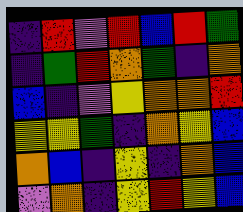[["indigo", "red", "violet", "red", "blue", "red", "green"], ["indigo", "green", "red", "orange", "green", "indigo", "orange"], ["blue", "indigo", "violet", "yellow", "orange", "orange", "red"], ["yellow", "yellow", "green", "indigo", "orange", "yellow", "blue"], ["orange", "blue", "indigo", "yellow", "indigo", "orange", "blue"], ["violet", "orange", "indigo", "yellow", "red", "yellow", "blue"]]